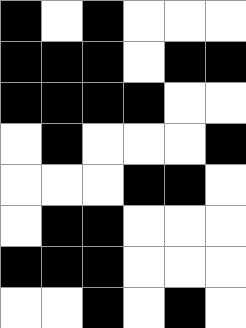[["black", "white", "black", "white", "white", "white"], ["black", "black", "black", "white", "black", "black"], ["black", "black", "black", "black", "white", "white"], ["white", "black", "white", "white", "white", "black"], ["white", "white", "white", "black", "black", "white"], ["white", "black", "black", "white", "white", "white"], ["black", "black", "black", "white", "white", "white"], ["white", "white", "black", "white", "black", "white"]]